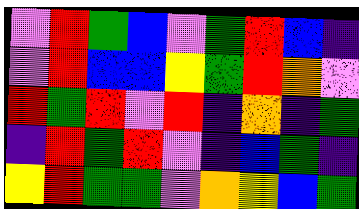[["violet", "red", "green", "blue", "violet", "green", "red", "blue", "indigo"], ["violet", "red", "blue", "blue", "yellow", "green", "red", "orange", "violet"], ["red", "green", "red", "violet", "red", "indigo", "orange", "indigo", "green"], ["indigo", "red", "green", "red", "violet", "indigo", "blue", "green", "indigo"], ["yellow", "red", "green", "green", "violet", "orange", "yellow", "blue", "green"]]